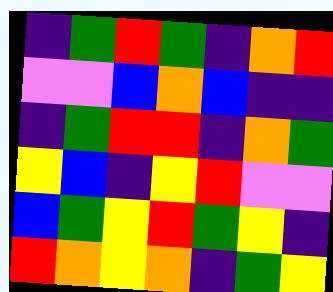[["indigo", "green", "red", "green", "indigo", "orange", "red"], ["violet", "violet", "blue", "orange", "blue", "indigo", "indigo"], ["indigo", "green", "red", "red", "indigo", "orange", "green"], ["yellow", "blue", "indigo", "yellow", "red", "violet", "violet"], ["blue", "green", "yellow", "red", "green", "yellow", "indigo"], ["red", "orange", "yellow", "orange", "indigo", "green", "yellow"]]